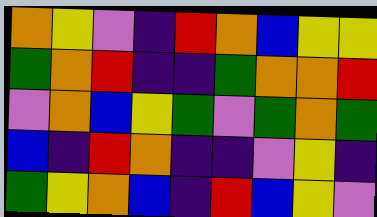[["orange", "yellow", "violet", "indigo", "red", "orange", "blue", "yellow", "yellow"], ["green", "orange", "red", "indigo", "indigo", "green", "orange", "orange", "red"], ["violet", "orange", "blue", "yellow", "green", "violet", "green", "orange", "green"], ["blue", "indigo", "red", "orange", "indigo", "indigo", "violet", "yellow", "indigo"], ["green", "yellow", "orange", "blue", "indigo", "red", "blue", "yellow", "violet"]]